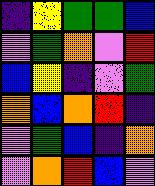[["indigo", "yellow", "green", "green", "blue"], ["violet", "green", "orange", "violet", "red"], ["blue", "yellow", "indigo", "violet", "green"], ["orange", "blue", "orange", "red", "indigo"], ["violet", "green", "blue", "indigo", "orange"], ["violet", "orange", "red", "blue", "violet"]]